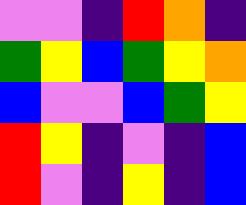[["violet", "violet", "indigo", "red", "orange", "indigo"], ["green", "yellow", "blue", "green", "yellow", "orange"], ["blue", "violet", "violet", "blue", "green", "yellow"], ["red", "yellow", "indigo", "violet", "indigo", "blue"], ["red", "violet", "indigo", "yellow", "indigo", "blue"]]